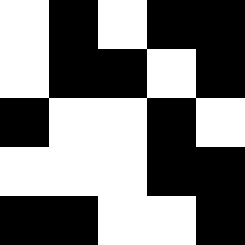[["white", "black", "white", "black", "black"], ["white", "black", "black", "white", "black"], ["black", "white", "white", "black", "white"], ["white", "white", "white", "black", "black"], ["black", "black", "white", "white", "black"]]